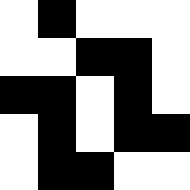[["white", "black", "white", "white", "white"], ["white", "white", "black", "black", "white"], ["black", "black", "white", "black", "white"], ["white", "black", "white", "black", "black"], ["white", "black", "black", "white", "white"]]